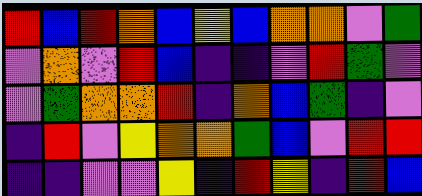[["red", "blue", "red", "orange", "blue", "yellow", "blue", "orange", "orange", "violet", "green"], ["violet", "orange", "violet", "red", "blue", "indigo", "indigo", "violet", "red", "green", "violet"], ["violet", "green", "orange", "orange", "red", "indigo", "orange", "blue", "green", "indigo", "violet"], ["indigo", "red", "violet", "yellow", "orange", "orange", "green", "blue", "violet", "red", "red"], ["indigo", "indigo", "violet", "violet", "yellow", "indigo", "red", "yellow", "indigo", "red", "blue"]]